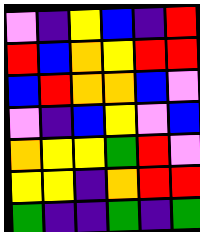[["violet", "indigo", "yellow", "blue", "indigo", "red"], ["red", "blue", "orange", "yellow", "red", "red"], ["blue", "red", "orange", "orange", "blue", "violet"], ["violet", "indigo", "blue", "yellow", "violet", "blue"], ["orange", "yellow", "yellow", "green", "red", "violet"], ["yellow", "yellow", "indigo", "orange", "red", "red"], ["green", "indigo", "indigo", "green", "indigo", "green"]]